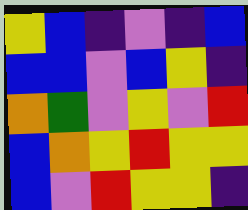[["yellow", "blue", "indigo", "violet", "indigo", "blue"], ["blue", "blue", "violet", "blue", "yellow", "indigo"], ["orange", "green", "violet", "yellow", "violet", "red"], ["blue", "orange", "yellow", "red", "yellow", "yellow"], ["blue", "violet", "red", "yellow", "yellow", "indigo"]]